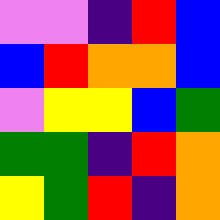[["violet", "violet", "indigo", "red", "blue"], ["blue", "red", "orange", "orange", "blue"], ["violet", "yellow", "yellow", "blue", "green"], ["green", "green", "indigo", "red", "orange"], ["yellow", "green", "red", "indigo", "orange"]]